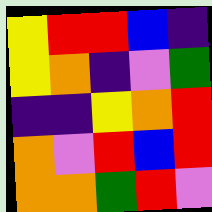[["yellow", "red", "red", "blue", "indigo"], ["yellow", "orange", "indigo", "violet", "green"], ["indigo", "indigo", "yellow", "orange", "red"], ["orange", "violet", "red", "blue", "red"], ["orange", "orange", "green", "red", "violet"]]